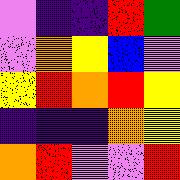[["violet", "indigo", "indigo", "red", "green"], ["violet", "orange", "yellow", "blue", "violet"], ["yellow", "red", "orange", "red", "yellow"], ["indigo", "indigo", "indigo", "orange", "yellow"], ["orange", "red", "violet", "violet", "red"]]